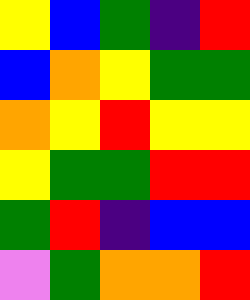[["yellow", "blue", "green", "indigo", "red"], ["blue", "orange", "yellow", "green", "green"], ["orange", "yellow", "red", "yellow", "yellow"], ["yellow", "green", "green", "red", "red"], ["green", "red", "indigo", "blue", "blue"], ["violet", "green", "orange", "orange", "red"]]